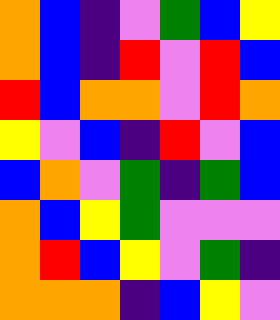[["orange", "blue", "indigo", "violet", "green", "blue", "yellow"], ["orange", "blue", "indigo", "red", "violet", "red", "blue"], ["red", "blue", "orange", "orange", "violet", "red", "orange"], ["yellow", "violet", "blue", "indigo", "red", "violet", "blue"], ["blue", "orange", "violet", "green", "indigo", "green", "blue"], ["orange", "blue", "yellow", "green", "violet", "violet", "violet"], ["orange", "red", "blue", "yellow", "violet", "green", "indigo"], ["orange", "orange", "orange", "indigo", "blue", "yellow", "violet"]]